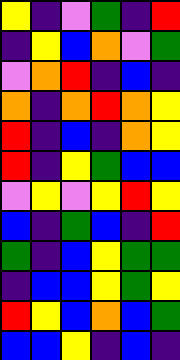[["yellow", "indigo", "violet", "green", "indigo", "red"], ["indigo", "yellow", "blue", "orange", "violet", "green"], ["violet", "orange", "red", "indigo", "blue", "indigo"], ["orange", "indigo", "orange", "red", "orange", "yellow"], ["red", "indigo", "blue", "indigo", "orange", "yellow"], ["red", "indigo", "yellow", "green", "blue", "blue"], ["violet", "yellow", "violet", "yellow", "red", "yellow"], ["blue", "indigo", "green", "blue", "indigo", "red"], ["green", "indigo", "blue", "yellow", "green", "green"], ["indigo", "blue", "blue", "yellow", "green", "yellow"], ["red", "yellow", "blue", "orange", "blue", "green"], ["blue", "blue", "yellow", "indigo", "blue", "indigo"]]